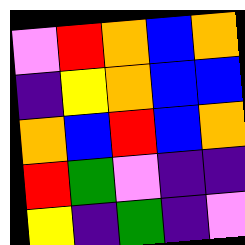[["violet", "red", "orange", "blue", "orange"], ["indigo", "yellow", "orange", "blue", "blue"], ["orange", "blue", "red", "blue", "orange"], ["red", "green", "violet", "indigo", "indigo"], ["yellow", "indigo", "green", "indigo", "violet"]]